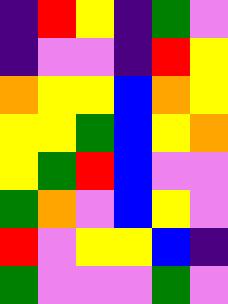[["indigo", "red", "yellow", "indigo", "green", "violet"], ["indigo", "violet", "violet", "indigo", "red", "yellow"], ["orange", "yellow", "yellow", "blue", "orange", "yellow"], ["yellow", "yellow", "green", "blue", "yellow", "orange"], ["yellow", "green", "red", "blue", "violet", "violet"], ["green", "orange", "violet", "blue", "yellow", "violet"], ["red", "violet", "yellow", "yellow", "blue", "indigo"], ["green", "violet", "violet", "violet", "green", "violet"]]